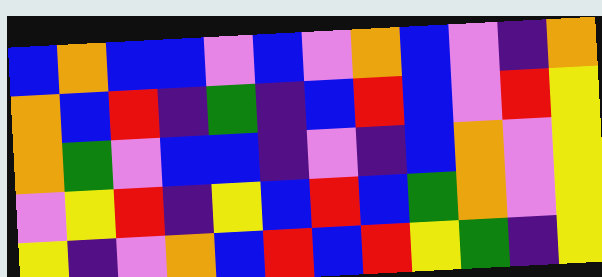[["blue", "orange", "blue", "blue", "violet", "blue", "violet", "orange", "blue", "violet", "indigo", "orange"], ["orange", "blue", "red", "indigo", "green", "indigo", "blue", "red", "blue", "violet", "red", "yellow"], ["orange", "green", "violet", "blue", "blue", "indigo", "violet", "indigo", "blue", "orange", "violet", "yellow"], ["violet", "yellow", "red", "indigo", "yellow", "blue", "red", "blue", "green", "orange", "violet", "yellow"], ["yellow", "indigo", "violet", "orange", "blue", "red", "blue", "red", "yellow", "green", "indigo", "yellow"]]